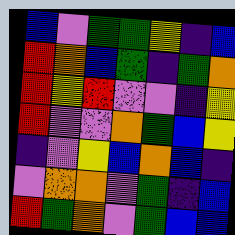[["blue", "violet", "green", "green", "yellow", "indigo", "blue"], ["red", "orange", "blue", "green", "indigo", "green", "orange"], ["red", "yellow", "red", "violet", "violet", "indigo", "yellow"], ["red", "violet", "violet", "orange", "green", "blue", "yellow"], ["indigo", "violet", "yellow", "blue", "orange", "blue", "indigo"], ["violet", "orange", "orange", "violet", "green", "indigo", "blue"], ["red", "green", "orange", "violet", "green", "blue", "blue"]]